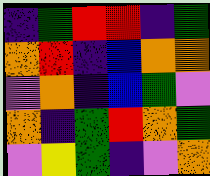[["indigo", "green", "red", "red", "indigo", "green"], ["orange", "red", "indigo", "blue", "orange", "orange"], ["violet", "orange", "indigo", "blue", "green", "violet"], ["orange", "indigo", "green", "red", "orange", "green"], ["violet", "yellow", "green", "indigo", "violet", "orange"]]